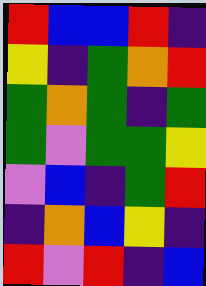[["red", "blue", "blue", "red", "indigo"], ["yellow", "indigo", "green", "orange", "red"], ["green", "orange", "green", "indigo", "green"], ["green", "violet", "green", "green", "yellow"], ["violet", "blue", "indigo", "green", "red"], ["indigo", "orange", "blue", "yellow", "indigo"], ["red", "violet", "red", "indigo", "blue"]]